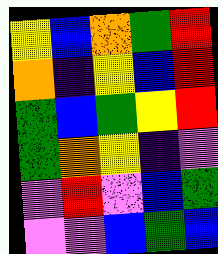[["yellow", "blue", "orange", "green", "red"], ["orange", "indigo", "yellow", "blue", "red"], ["green", "blue", "green", "yellow", "red"], ["green", "orange", "yellow", "indigo", "violet"], ["violet", "red", "violet", "blue", "green"], ["violet", "violet", "blue", "green", "blue"]]